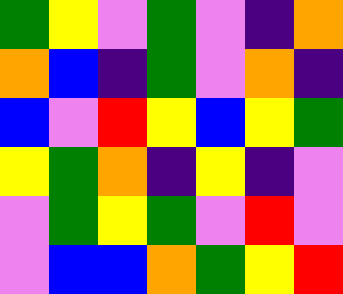[["green", "yellow", "violet", "green", "violet", "indigo", "orange"], ["orange", "blue", "indigo", "green", "violet", "orange", "indigo"], ["blue", "violet", "red", "yellow", "blue", "yellow", "green"], ["yellow", "green", "orange", "indigo", "yellow", "indigo", "violet"], ["violet", "green", "yellow", "green", "violet", "red", "violet"], ["violet", "blue", "blue", "orange", "green", "yellow", "red"]]